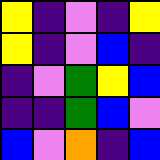[["yellow", "indigo", "violet", "indigo", "yellow"], ["yellow", "indigo", "violet", "blue", "indigo"], ["indigo", "violet", "green", "yellow", "blue"], ["indigo", "indigo", "green", "blue", "violet"], ["blue", "violet", "orange", "indigo", "blue"]]